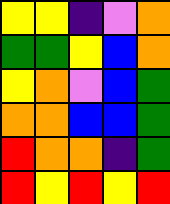[["yellow", "yellow", "indigo", "violet", "orange"], ["green", "green", "yellow", "blue", "orange"], ["yellow", "orange", "violet", "blue", "green"], ["orange", "orange", "blue", "blue", "green"], ["red", "orange", "orange", "indigo", "green"], ["red", "yellow", "red", "yellow", "red"]]